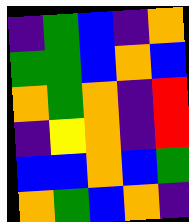[["indigo", "green", "blue", "indigo", "orange"], ["green", "green", "blue", "orange", "blue"], ["orange", "green", "orange", "indigo", "red"], ["indigo", "yellow", "orange", "indigo", "red"], ["blue", "blue", "orange", "blue", "green"], ["orange", "green", "blue", "orange", "indigo"]]